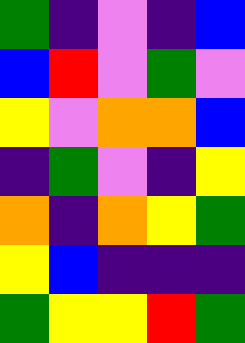[["green", "indigo", "violet", "indigo", "blue"], ["blue", "red", "violet", "green", "violet"], ["yellow", "violet", "orange", "orange", "blue"], ["indigo", "green", "violet", "indigo", "yellow"], ["orange", "indigo", "orange", "yellow", "green"], ["yellow", "blue", "indigo", "indigo", "indigo"], ["green", "yellow", "yellow", "red", "green"]]